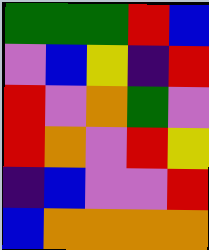[["green", "green", "green", "red", "blue"], ["violet", "blue", "yellow", "indigo", "red"], ["red", "violet", "orange", "green", "violet"], ["red", "orange", "violet", "red", "yellow"], ["indigo", "blue", "violet", "violet", "red"], ["blue", "orange", "orange", "orange", "orange"]]